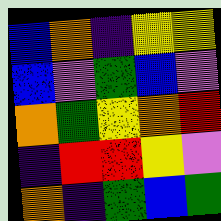[["blue", "orange", "indigo", "yellow", "yellow"], ["blue", "violet", "green", "blue", "violet"], ["orange", "green", "yellow", "orange", "red"], ["indigo", "red", "red", "yellow", "violet"], ["orange", "indigo", "green", "blue", "green"]]